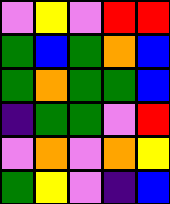[["violet", "yellow", "violet", "red", "red"], ["green", "blue", "green", "orange", "blue"], ["green", "orange", "green", "green", "blue"], ["indigo", "green", "green", "violet", "red"], ["violet", "orange", "violet", "orange", "yellow"], ["green", "yellow", "violet", "indigo", "blue"]]